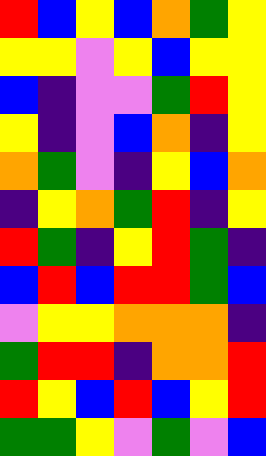[["red", "blue", "yellow", "blue", "orange", "green", "yellow"], ["yellow", "yellow", "violet", "yellow", "blue", "yellow", "yellow"], ["blue", "indigo", "violet", "violet", "green", "red", "yellow"], ["yellow", "indigo", "violet", "blue", "orange", "indigo", "yellow"], ["orange", "green", "violet", "indigo", "yellow", "blue", "orange"], ["indigo", "yellow", "orange", "green", "red", "indigo", "yellow"], ["red", "green", "indigo", "yellow", "red", "green", "indigo"], ["blue", "red", "blue", "red", "red", "green", "blue"], ["violet", "yellow", "yellow", "orange", "orange", "orange", "indigo"], ["green", "red", "red", "indigo", "orange", "orange", "red"], ["red", "yellow", "blue", "red", "blue", "yellow", "red"], ["green", "green", "yellow", "violet", "green", "violet", "blue"]]